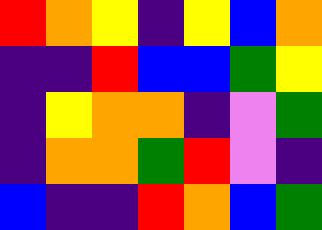[["red", "orange", "yellow", "indigo", "yellow", "blue", "orange"], ["indigo", "indigo", "red", "blue", "blue", "green", "yellow"], ["indigo", "yellow", "orange", "orange", "indigo", "violet", "green"], ["indigo", "orange", "orange", "green", "red", "violet", "indigo"], ["blue", "indigo", "indigo", "red", "orange", "blue", "green"]]